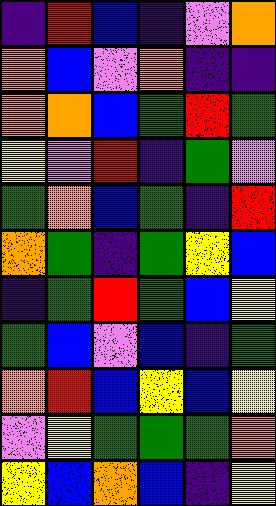[["indigo", "red", "blue", "indigo", "violet", "orange"], ["orange", "blue", "violet", "orange", "indigo", "indigo"], ["orange", "orange", "blue", "green", "red", "green"], ["yellow", "violet", "red", "indigo", "green", "violet"], ["green", "orange", "blue", "green", "indigo", "red"], ["orange", "green", "indigo", "green", "yellow", "blue"], ["indigo", "green", "red", "green", "blue", "yellow"], ["green", "blue", "violet", "blue", "indigo", "green"], ["orange", "red", "blue", "yellow", "blue", "yellow"], ["violet", "yellow", "green", "green", "green", "orange"], ["yellow", "blue", "orange", "blue", "indigo", "yellow"]]